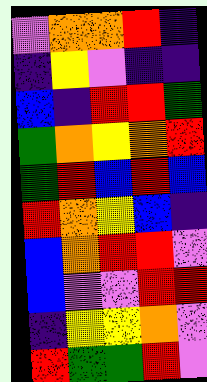[["violet", "orange", "orange", "red", "indigo"], ["indigo", "yellow", "violet", "indigo", "indigo"], ["blue", "indigo", "red", "red", "green"], ["green", "orange", "yellow", "orange", "red"], ["green", "red", "blue", "red", "blue"], ["red", "orange", "yellow", "blue", "indigo"], ["blue", "orange", "red", "red", "violet"], ["blue", "violet", "violet", "red", "red"], ["indigo", "yellow", "yellow", "orange", "violet"], ["red", "green", "green", "red", "violet"]]